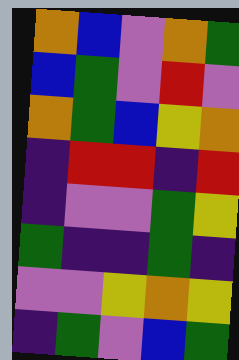[["orange", "blue", "violet", "orange", "green"], ["blue", "green", "violet", "red", "violet"], ["orange", "green", "blue", "yellow", "orange"], ["indigo", "red", "red", "indigo", "red"], ["indigo", "violet", "violet", "green", "yellow"], ["green", "indigo", "indigo", "green", "indigo"], ["violet", "violet", "yellow", "orange", "yellow"], ["indigo", "green", "violet", "blue", "green"]]